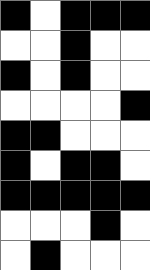[["black", "white", "black", "black", "black"], ["white", "white", "black", "white", "white"], ["black", "white", "black", "white", "white"], ["white", "white", "white", "white", "black"], ["black", "black", "white", "white", "white"], ["black", "white", "black", "black", "white"], ["black", "black", "black", "black", "black"], ["white", "white", "white", "black", "white"], ["white", "black", "white", "white", "white"]]